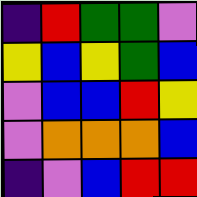[["indigo", "red", "green", "green", "violet"], ["yellow", "blue", "yellow", "green", "blue"], ["violet", "blue", "blue", "red", "yellow"], ["violet", "orange", "orange", "orange", "blue"], ["indigo", "violet", "blue", "red", "red"]]